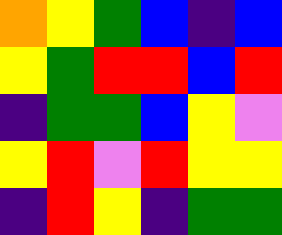[["orange", "yellow", "green", "blue", "indigo", "blue"], ["yellow", "green", "red", "red", "blue", "red"], ["indigo", "green", "green", "blue", "yellow", "violet"], ["yellow", "red", "violet", "red", "yellow", "yellow"], ["indigo", "red", "yellow", "indigo", "green", "green"]]